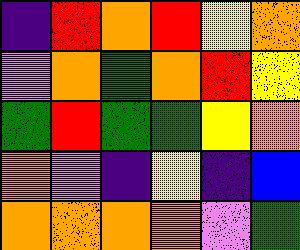[["indigo", "red", "orange", "red", "yellow", "orange"], ["violet", "orange", "green", "orange", "red", "yellow"], ["green", "red", "green", "green", "yellow", "orange"], ["orange", "violet", "indigo", "yellow", "indigo", "blue"], ["orange", "orange", "orange", "orange", "violet", "green"]]